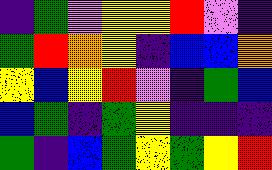[["indigo", "green", "violet", "yellow", "yellow", "red", "violet", "indigo"], ["green", "red", "orange", "yellow", "indigo", "blue", "blue", "orange"], ["yellow", "blue", "yellow", "red", "violet", "indigo", "green", "blue"], ["blue", "green", "indigo", "green", "yellow", "indigo", "indigo", "indigo"], ["green", "indigo", "blue", "green", "yellow", "green", "yellow", "red"]]